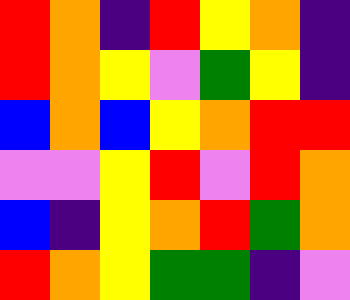[["red", "orange", "indigo", "red", "yellow", "orange", "indigo"], ["red", "orange", "yellow", "violet", "green", "yellow", "indigo"], ["blue", "orange", "blue", "yellow", "orange", "red", "red"], ["violet", "violet", "yellow", "red", "violet", "red", "orange"], ["blue", "indigo", "yellow", "orange", "red", "green", "orange"], ["red", "orange", "yellow", "green", "green", "indigo", "violet"]]